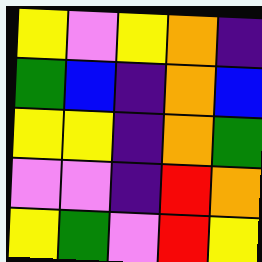[["yellow", "violet", "yellow", "orange", "indigo"], ["green", "blue", "indigo", "orange", "blue"], ["yellow", "yellow", "indigo", "orange", "green"], ["violet", "violet", "indigo", "red", "orange"], ["yellow", "green", "violet", "red", "yellow"]]